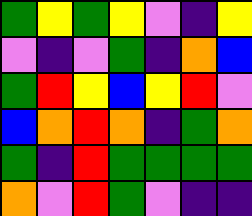[["green", "yellow", "green", "yellow", "violet", "indigo", "yellow"], ["violet", "indigo", "violet", "green", "indigo", "orange", "blue"], ["green", "red", "yellow", "blue", "yellow", "red", "violet"], ["blue", "orange", "red", "orange", "indigo", "green", "orange"], ["green", "indigo", "red", "green", "green", "green", "green"], ["orange", "violet", "red", "green", "violet", "indigo", "indigo"]]